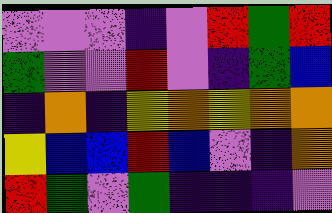[["violet", "violet", "violet", "indigo", "violet", "red", "green", "red"], ["green", "violet", "violet", "red", "violet", "indigo", "green", "blue"], ["indigo", "orange", "indigo", "yellow", "orange", "yellow", "orange", "orange"], ["yellow", "blue", "blue", "red", "blue", "violet", "indigo", "orange"], ["red", "green", "violet", "green", "indigo", "indigo", "indigo", "violet"]]